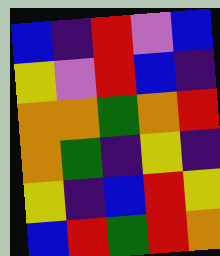[["blue", "indigo", "red", "violet", "blue"], ["yellow", "violet", "red", "blue", "indigo"], ["orange", "orange", "green", "orange", "red"], ["orange", "green", "indigo", "yellow", "indigo"], ["yellow", "indigo", "blue", "red", "yellow"], ["blue", "red", "green", "red", "orange"]]